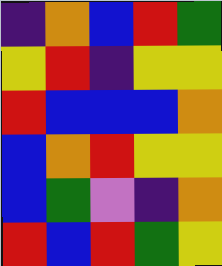[["indigo", "orange", "blue", "red", "green"], ["yellow", "red", "indigo", "yellow", "yellow"], ["red", "blue", "blue", "blue", "orange"], ["blue", "orange", "red", "yellow", "yellow"], ["blue", "green", "violet", "indigo", "orange"], ["red", "blue", "red", "green", "yellow"]]